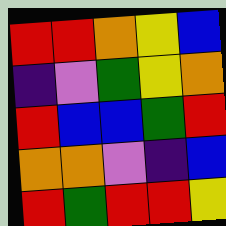[["red", "red", "orange", "yellow", "blue"], ["indigo", "violet", "green", "yellow", "orange"], ["red", "blue", "blue", "green", "red"], ["orange", "orange", "violet", "indigo", "blue"], ["red", "green", "red", "red", "yellow"]]